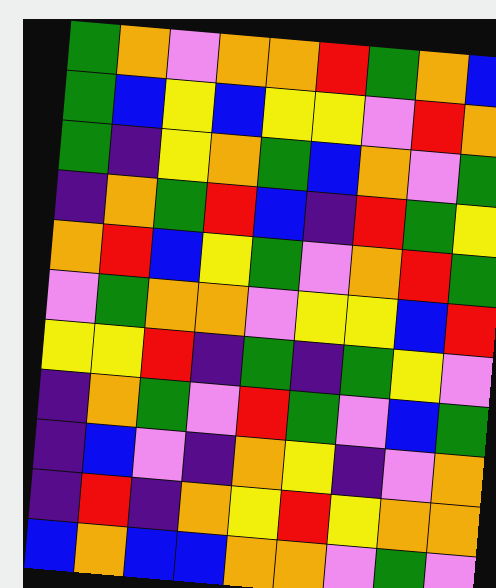[["green", "orange", "violet", "orange", "orange", "red", "green", "orange", "blue"], ["green", "blue", "yellow", "blue", "yellow", "yellow", "violet", "red", "orange"], ["green", "indigo", "yellow", "orange", "green", "blue", "orange", "violet", "green"], ["indigo", "orange", "green", "red", "blue", "indigo", "red", "green", "yellow"], ["orange", "red", "blue", "yellow", "green", "violet", "orange", "red", "green"], ["violet", "green", "orange", "orange", "violet", "yellow", "yellow", "blue", "red"], ["yellow", "yellow", "red", "indigo", "green", "indigo", "green", "yellow", "violet"], ["indigo", "orange", "green", "violet", "red", "green", "violet", "blue", "green"], ["indigo", "blue", "violet", "indigo", "orange", "yellow", "indigo", "violet", "orange"], ["indigo", "red", "indigo", "orange", "yellow", "red", "yellow", "orange", "orange"], ["blue", "orange", "blue", "blue", "orange", "orange", "violet", "green", "violet"]]